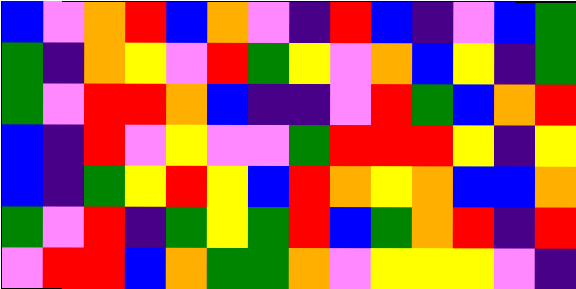[["blue", "violet", "orange", "red", "blue", "orange", "violet", "indigo", "red", "blue", "indigo", "violet", "blue", "green"], ["green", "indigo", "orange", "yellow", "violet", "red", "green", "yellow", "violet", "orange", "blue", "yellow", "indigo", "green"], ["green", "violet", "red", "red", "orange", "blue", "indigo", "indigo", "violet", "red", "green", "blue", "orange", "red"], ["blue", "indigo", "red", "violet", "yellow", "violet", "violet", "green", "red", "red", "red", "yellow", "indigo", "yellow"], ["blue", "indigo", "green", "yellow", "red", "yellow", "blue", "red", "orange", "yellow", "orange", "blue", "blue", "orange"], ["green", "violet", "red", "indigo", "green", "yellow", "green", "red", "blue", "green", "orange", "red", "indigo", "red"], ["violet", "red", "red", "blue", "orange", "green", "green", "orange", "violet", "yellow", "yellow", "yellow", "violet", "indigo"]]